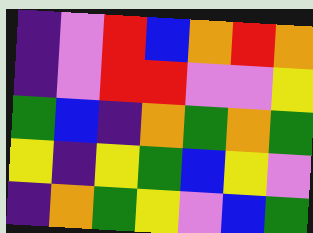[["indigo", "violet", "red", "blue", "orange", "red", "orange"], ["indigo", "violet", "red", "red", "violet", "violet", "yellow"], ["green", "blue", "indigo", "orange", "green", "orange", "green"], ["yellow", "indigo", "yellow", "green", "blue", "yellow", "violet"], ["indigo", "orange", "green", "yellow", "violet", "blue", "green"]]